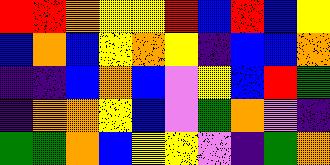[["red", "red", "orange", "yellow", "yellow", "red", "blue", "red", "blue", "yellow"], ["blue", "orange", "blue", "yellow", "orange", "yellow", "indigo", "blue", "blue", "orange"], ["indigo", "indigo", "blue", "orange", "blue", "violet", "yellow", "blue", "red", "green"], ["indigo", "orange", "orange", "yellow", "blue", "violet", "green", "orange", "violet", "indigo"], ["green", "green", "orange", "blue", "yellow", "yellow", "violet", "indigo", "green", "orange"]]